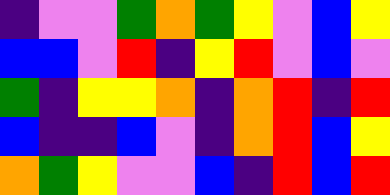[["indigo", "violet", "violet", "green", "orange", "green", "yellow", "violet", "blue", "yellow"], ["blue", "blue", "violet", "red", "indigo", "yellow", "red", "violet", "blue", "violet"], ["green", "indigo", "yellow", "yellow", "orange", "indigo", "orange", "red", "indigo", "red"], ["blue", "indigo", "indigo", "blue", "violet", "indigo", "orange", "red", "blue", "yellow"], ["orange", "green", "yellow", "violet", "violet", "blue", "indigo", "red", "blue", "red"]]